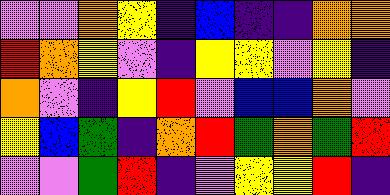[["violet", "violet", "orange", "yellow", "indigo", "blue", "indigo", "indigo", "orange", "orange"], ["red", "orange", "yellow", "violet", "indigo", "yellow", "yellow", "violet", "yellow", "indigo"], ["orange", "violet", "indigo", "yellow", "red", "violet", "blue", "blue", "orange", "violet"], ["yellow", "blue", "green", "indigo", "orange", "red", "green", "orange", "green", "red"], ["violet", "violet", "green", "red", "indigo", "violet", "yellow", "yellow", "red", "indigo"]]